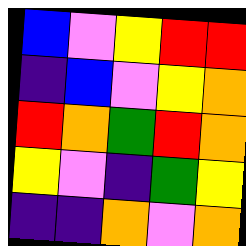[["blue", "violet", "yellow", "red", "red"], ["indigo", "blue", "violet", "yellow", "orange"], ["red", "orange", "green", "red", "orange"], ["yellow", "violet", "indigo", "green", "yellow"], ["indigo", "indigo", "orange", "violet", "orange"]]